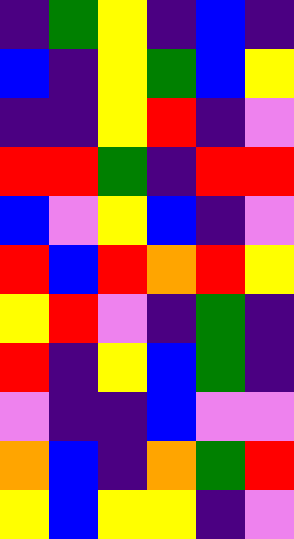[["indigo", "green", "yellow", "indigo", "blue", "indigo"], ["blue", "indigo", "yellow", "green", "blue", "yellow"], ["indigo", "indigo", "yellow", "red", "indigo", "violet"], ["red", "red", "green", "indigo", "red", "red"], ["blue", "violet", "yellow", "blue", "indigo", "violet"], ["red", "blue", "red", "orange", "red", "yellow"], ["yellow", "red", "violet", "indigo", "green", "indigo"], ["red", "indigo", "yellow", "blue", "green", "indigo"], ["violet", "indigo", "indigo", "blue", "violet", "violet"], ["orange", "blue", "indigo", "orange", "green", "red"], ["yellow", "blue", "yellow", "yellow", "indigo", "violet"]]